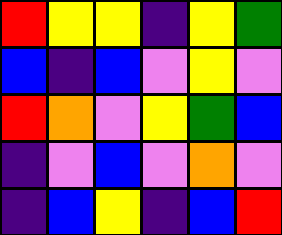[["red", "yellow", "yellow", "indigo", "yellow", "green"], ["blue", "indigo", "blue", "violet", "yellow", "violet"], ["red", "orange", "violet", "yellow", "green", "blue"], ["indigo", "violet", "blue", "violet", "orange", "violet"], ["indigo", "blue", "yellow", "indigo", "blue", "red"]]